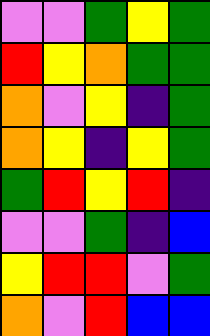[["violet", "violet", "green", "yellow", "green"], ["red", "yellow", "orange", "green", "green"], ["orange", "violet", "yellow", "indigo", "green"], ["orange", "yellow", "indigo", "yellow", "green"], ["green", "red", "yellow", "red", "indigo"], ["violet", "violet", "green", "indigo", "blue"], ["yellow", "red", "red", "violet", "green"], ["orange", "violet", "red", "blue", "blue"]]